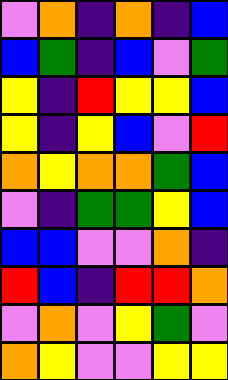[["violet", "orange", "indigo", "orange", "indigo", "blue"], ["blue", "green", "indigo", "blue", "violet", "green"], ["yellow", "indigo", "red", "yellow", "yellow", "blue"], ["yellow", "indigo", "yellow", "blue", "violet", "red"], ["orange", "yellow", "orange", "orange", "green", "blue"], ["violet", "indigo", "green", "green", "yellow", "blue"], ["blue", "blue", "violet", "violet", "orange", "indigo"], ["red", "blue", "indigo", "red", "red", "orange"], ["violet", "orange", "violet", "yellow", "green", "violet"], ["orange", "yellow", "violet", "violet", "yellow", "yellow"]]